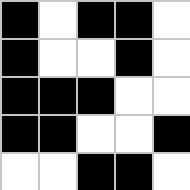[["black", "white", "black", "black", "white"], ["black", "white", "white", "black", "white"], ["black", "black", "black", "white", "white"], ["black", "black", "white", "white", "black"], ["white", "white", "black", "black", "white"]]